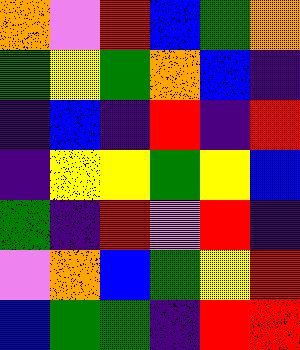[["orange", "violet", "red", "blue", "green", "orange"], ["green", "yellow", "green", "orange", "blue", "indigo"], ["indigo", "blue", "indigo", "red", "indigo", "red"], ["indigo", "yellow", "yellow", "green", "yellow", "blue"], ["green", "indigo", "red", "violet", "red", "indigo"], ["violet", "orange", "blue", "green", "yellow", "red"], ["blue", "green", "green", "indigo", "red", "red"]]